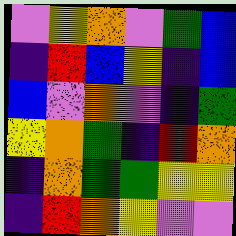[["violet", "yellow", "orange", "violet", "green", "blue"], ["indigo", "red", "blue", "yellow", "indigo", "blue"], ["blue", "violet", "orange", "violet", "indigo", "green"], ["yellow", "orange", "green", "indigo", "red", "orange"], ["indigo", "orange", "green", "green", "yellow", "yellow"], ["indigo", "red", "orange", "yellow", "violet", "violet"]]